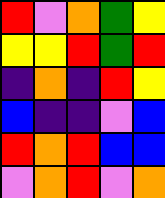[["red", "violet", "orange", "green", "yellow"], ["yellow", "yellow", "red", "green", "red"], ["indigo", "orange", "indigo", "red", "yellow"], ["blue", "indigo", "indigo", "violet", "blue"], ["red", "orange", "red", "blue", "blue"], ["violet", "orange", "red", "violet", "orange"]]